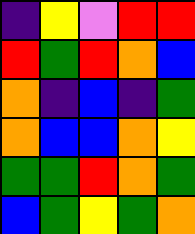[["indigo", "yellow", "violet", "red", "red"], ["red", "green", "red", "orange", "blue"], ["orange", "indigo", "blue", "indigo", "green"], ["orange", "blue", "blue", "orange", "yellow"], ["green", "green", "red", "orange", "green"], ["blue", "green", "yellow", "green", "orange"]]